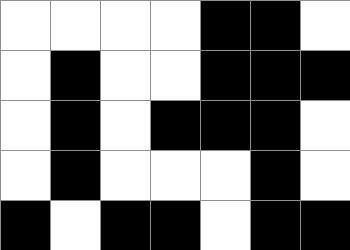[["white", "white", "white", "white", "black", "black", "white"], ["white", "black", "white", "white", "black", "black", "black"], ["white", "black", "white", "black", "black", "black", "white"], ["white", "black", "white", "white", "white", "black", "white"], ["black", "white", "black", "black", "white", "black", "black"]]